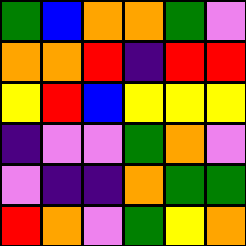[["green", "blue", "orange", "orange", "green", "violet"], ["orange", "orange", "red", "indigo", "red", "red"], ["yellow", "red", "blue", "yellow", "yellow", "yellow"], ["indigo", "violet", "violet", "green", "orange", "violet"], ["violet", "indigo", "indigo", "orange", "green", "green"], ["red", "orange", "violet", "green", "yellow", "orange"]]